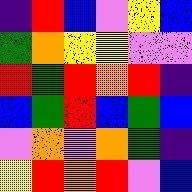[["indigo", "red", "blue", "violet", "yellow", "blue"], ["green", "orange", "yellow", "yellow", "violet", "violet"], ["red", "green", "red", "orange", "red", "indigo"], ["blue", "green", "red", "blue", "green", "blue"], ["violet", "orange", "violet", "orange", "green", "indigo"], ["yellow", "red", "orange", "red", "violet", "blue"]]